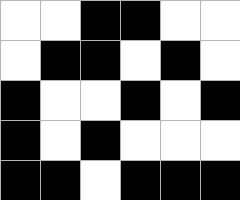[["white", "white", "black", "black", "white", "white"], ["white", "black", "black", "white", "black", "white"], ["black", "white", "white", "black", "white", "black"], ["black", "white", "black", "white", "white", "white"], ["black", "black", "white", "black", "black", "black"]]